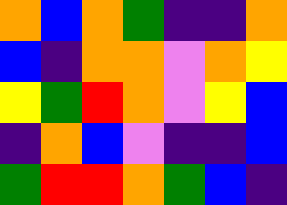[["orange", "blue", "orange", "green", "indigo", "indigo", "orange"], ["blue", "indigo", "orange", "orange", "violet", "orange", "yellow"], ["yellow", "green", "red", "orange", "violet", "yellow", "blue"], ["indigo", "orange", "blue", "violet", "indigo", "indigo", "blue"], ["green", "red", "red", "orange", "green", "blue", "indigo"]]